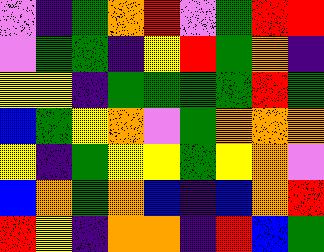[["violet", "indigo", "green", "orange", "red", "violet", "green", "red", "red"], ["violet", "green", "green", "indigo", "yellow", "red", "green", "orange", "indigo"], ["yellow", "yellow", "indigo", "green", "green", "green", "green", "red", "green"], ["blue", "green", "yellow", "orange", "violet", "green", "orange", "orange", "orange"], ["yellow", "indigo", "green", "yellow", "yellow", "green", "yellow", "orange", "violet"], ["blue", "orange", "green", "orange", "blue", "indigo", "blue", "orange", "red"], ["red", "yellow", "indigo", "orange", "orange", "indigo", "red", "blue", "green"]]